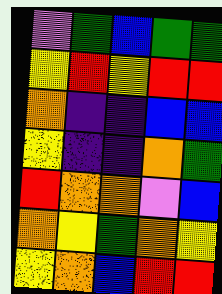[["violet", "green", "blue", "green", "green"], ["yellow", "red", "yellow", "red", "red"], ["orange", "indigo", "indigo", "blue", "blue"], ["yellow", "indigo", "indigo", "orange", "green"], ["red", "orange", "orange", "violet", "blue"], ["orange", "yellow", "green", "orange", "yellow"], ["yellow", "orange", "blue", "red", "red"]]